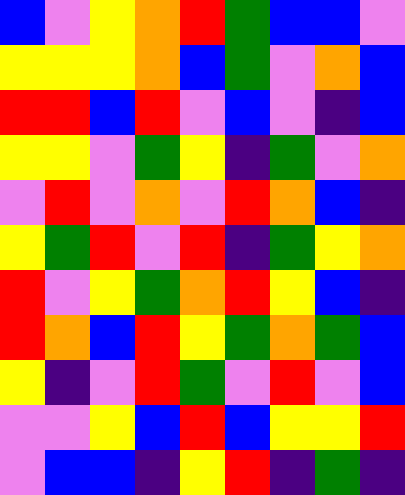[["blue", "violet", "yellow", "orange", "red", "green", "blue", "blue", "violet"], ["yellow", "yellow", "yellow", "orange", "blue", "green", "violet", "orange", "blue"], ["red", "red", "blue", "red", "violet", "blue", "violet", "indigo", "blue"], ["yellow", "yellow", "violet", "green", "yellow", "indigo", "green", "violet", "orange"], ["violet", "red", "violet", "orange", "violet", "red", "orange", "blue", "indigo"], ["yellow", "green", "red", "violet", "red", "indigo", "green", "yellow", "orange"], ["red", "violet", "yellow", "green", "orange", "red", "yellow", "blue", "indigo"], ["red", "orange", "blue", "red", "yellow", "green", "orange", "green", "blue"], ["yellow", "indigo", "violet", "red", "green", "violet", "red", "violet", "blue"], ["violet", "violet", "yellow", "blue", "red", "blue", "yellow", "yellow", "red"], ["violet", "blue", "blue", "indigo", "yellow", "red", "indigo", "green", "indigo"]]